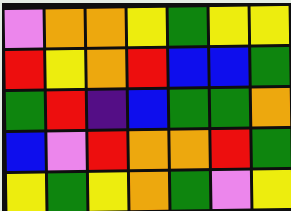[["violet", "orange", "orange", "yellow", "green", "yellow", "yellow"], ["red", "yellow", "orange", "red", "blue", "blue", "green"], ["green", "red", "indigo", "blue", "green", "green", "orange"], ["blue", "violet", "red", "orange", "orange", "red", "green"], ["yellow", "green", "yellow", "orange", "green", "violet", "yellow"]]